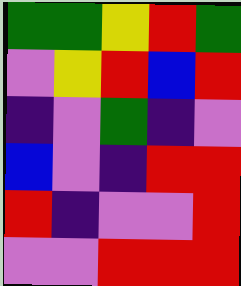[["green", "green", "yellow", "red", "green"], ["violet", "yellow", "red", "blue", "red"], ["indigo", "violet", "green", "indigo", "violet"], ["blue", "violet", "indigo", "red", "red"], ["red", "indigo", "violet", "violet", "red"], ["violet", "violet", "red", "red", "red"]]